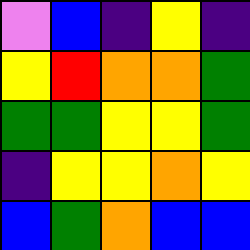[["violet", "blue", "indigo", "yellow", "indigo"], ["yellow", "red", "orange", "orange", "green"], ["green", "green", "yellow", "yellow", "green"], ["indigo", "yellow", "yellow", "orange", "yellow"], ["blue", "green", "orange", "blue", "blue"]]